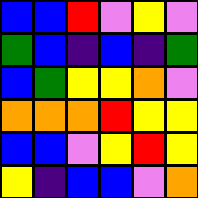[["blue", "blue", "red", "violet", "yellow", "violet"], ["green", "blue", "indigo", "blue", "indigo", "green"], ["blue", "green", "yellow", "yellow", "orange", "violet"], ["orange", "orange", "orange", "red", "yellow", "yellow"], ["blue", "blue", "violet", "yellow", "red", "yellow"], ["yellow", "indigo", "blue", "blue", "violet", "orange"]]